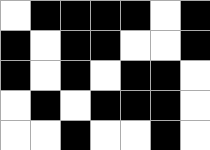[["white", "black", "black", "black", "black", "white", "black"], ["black", "white", "black", "black", "white", "white", "black"], ["black", "white", "black", "white", "black", "black", "white"], ["white", "black", "white", "black", "black", "black", "white"], ["white", "white", "black", "white", "white", "black", "white"]]